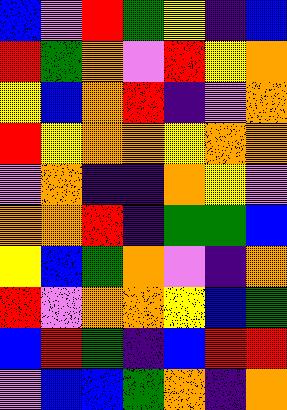[["blue", "violet", "red", "green", "yellow", "indigo", "blue"], ["red", "green", "orange", "violet", "red", "yellow", "orange"], ["yellow", "blue", "orange", "red", "indigo", "violet", "orange"], ["red", "yellow", "orange", "orange", "yellow", "orange", "orange"], ["violet", "orange", "indigo", "indigo", "orange", "yellow", "violet"], ["orange", "orange", "red", "indigo", "green", "green", "blue"], ["yellow", "blue", "green", "orange", "violet", "indigo", "orange"], ["red", "violet", "orange", "orange", "yellow", "blue", "green"], ["blue", "red", "green", "indigo", "blue", "red", "red"], ["violet", "blue", "blue", "green", "orange", "indigo", "orange"]]